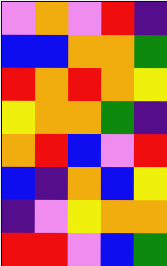[["violet", "orange", "violet", "red", "indigo"], ["blue", "blue", "orange", "orange", "green"], ["red", "orange", "red", "orange", "yellow"], ["yellow", "orange", "orange", "green", "indigo"], ["orange", "red", "blue", "violet", "red"], ["blue", "indigo", "orange", "blue", "yellow"], ["indigo", "violet", "yellow", "orange", "orange"], ["red", "red", "violet", "blue", "green"]]